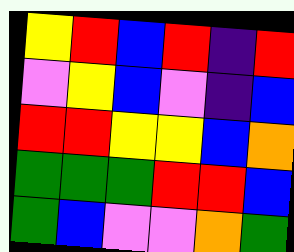[["yellow", "red", "blue", "red", "indigo", "red"], ["violet", "yellow", "blue", "violet", "indigo", "blue"], ["red", "red", "yellow", "yellow", "blue", "orange"], ["green", "green", "green", "red", "red", "blue"], ["green", "blue", "violet", "violet", "orange", "green"]]